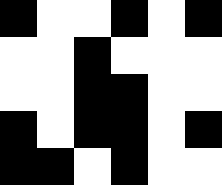[["black", "white", "white", "black", "white", "black"], ["white", "white", "black", "white", "white", "white"], ["white", "white", "black", "black", "white", "white"], ["black", "white", "black", "black", "white", "black"], ["black", "black", "white", "black", "white", "white"]]